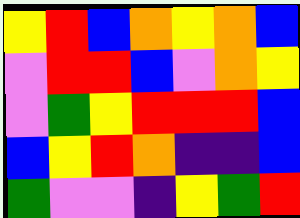[["yellow", "red", "blue", "orange", "yellow", "orange", "blue"], ["violet", "red", "red", "blue", "violet", "orange", "yellow"], ["violet", "green", "yellow", "red", "red", "red", "blue"], ["blue", "yellow", "red", "orange", "indigo", "indigo", "blue"], ["green", "violet", "violet", "indigo", "yellow", "green", "red"]]